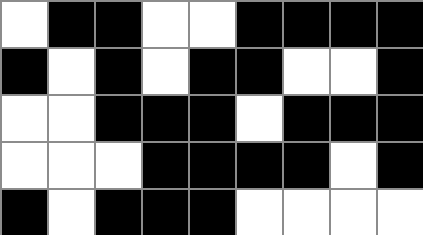[["white", "black", "black", "white", "white", "black", "black", "black", "black"], ["black", "white", "black", "white", "black", "black", "white", "white", "black"], ["white", "white", "black", "black", "black", "white", "black", "black", "black"], ["white", "white", "white", "black", "black", "black", "black", "white", "black"], ["black", "white", "black", "black", "black", "white", "white", "white", "white"]]